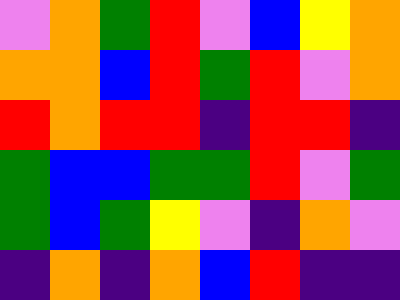[["violet", "orange", "green", "red", "violet", "blue", "yellow", "orange"], ["orange", "orange", "blue", "red", "green", "red", "violet", "orange"], ["red", "orange", "red", "red", "indigo", "red", "red", "indigo"], ["green", "blue", "blue", "green", "green", "red", "violet", "green"], ["green", "blue", "green", "yellow", "violet", "indigo", "orange", "violet"], ["indigo", "orange", "indigo", "orange", "blue", "red", "indigo", "indigo"]]